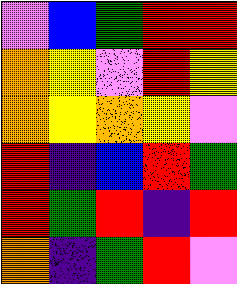[["violet", "blue", "green", "red", "red"], ["orange", "yellow", "violet", "red", "yellow"], ["orange", "yellow", "orange", "yellow", "violet"], ["red", "indigo", "blue", "red", "green"], ["red", "green", "red", "indigo", "red"], ["orange", "indigo", "green", "red", "violet"]]